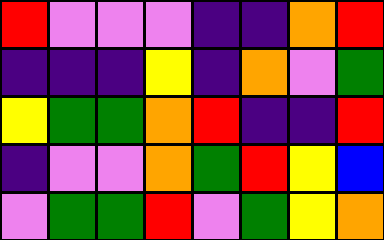[["red", "violet", "violet", "violet", "indigo", "indigo", "orange", "red"], ["indigo", "indigo", "indigo", "yellow", "indigo", "orange", "violet", "green"], ["yellow", "green", "green", "orange", "red", "indigo", "indigo", "red"], ["indigo", "violet", "violet", "orange", "green", "red", "yellow", "blue"], ["violet", "green", "green", "red", "violet", "green", "yellow", "orange"]]